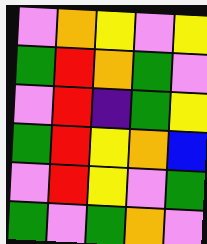[["violet", "orange", "yellow", "violet", "yellow"], ["green", "red", "orange", "green", "violet"], ["violet", "red", "indigo", "green", "yellow"], ["green", "red", "yellow", "orange", "blue"], ["violet", "red", "yellow", "violet", "green"], ["green", "violet", "green", "orange", "violet"]]